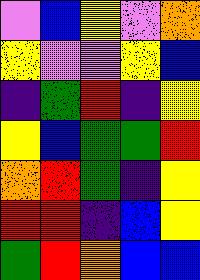[["violet", "blue", "yellow", "violet", "orange"], ["yellow", "violet", "violet", "yellow", "blue"], ["indigo", "green", "red", "indigo", "yellow"], ["yellow", "blue", "green", "green", "red"], ["orange", "red", "green", "indigo", "yellow"], ["red", "red", "indigo", "blue", "yellow"], ["green", "red", "orange", "blue", "blue"]]